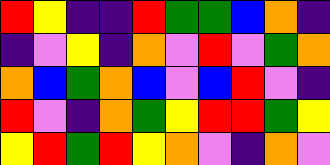[["red", "yellow", "indigo", "indigo", "red", "green", "green", "blue", "orange", "indigo"], ["indigo", "violet", "yellow", "indigo", "orange", "violet", "red", "violet", "green", "orange"], ["orange", "blue", "green", "orange", "blue", "violet", "blue", "red", "violet", "indigo"], ["red", "violet", "indigo", "orange", "green", "yellow", "red", "red", "green", "yellow"], ["yellow", "red", "green", "red", "yellow", "orange", "violet", "indigo", "orange", "violet"]]